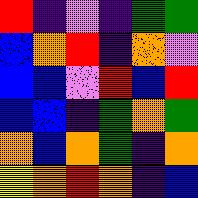[["red", "indigo", "violet", "indigo", "green", "green"], ["blue", "orange", "red", "indigo", "orange", "violet"], ["blue", "blue", "violet", "red", "blue", "red"], ["blue", "blue", "indigo", "green", "orange", "green"], ["orange", "blue", "orange", "green", "indigo", "orange"], ["yellow", "orange", "red", "orange", "indigo", "blue"]]